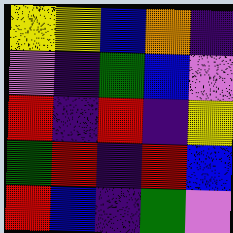[["yellow", "yellow", "blue", "orange", "indigo"], ["violet", "indigo", "green", "blue", "violet"], ["red", "indigo", "red", "indigo", "yellow"], ["green", "red", "indigo", "red", "blue"], ["red", "blue", "indigo", "green", "violet"]]